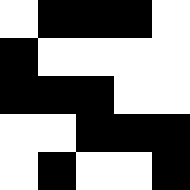[["white", "black", "black", "black", "white"], ["black", "white", "white", "white", "white"], ["black", "black", "black", "white", "white"], ["white", "white", "black", "black", "black"], ["white", "black", "white", "white", "black"]]